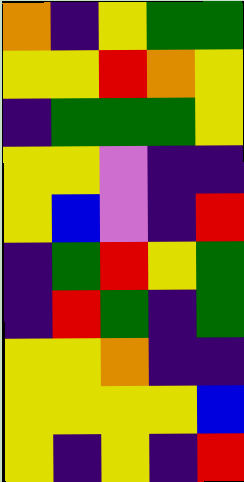[["orange", "indigo", "yellow", "green", "green"], ["yellow", "yellow", "red", "orange", "yellow"], ["indigo", "green", "green", "green", "yellow"], ["yellow", "yellow", "violet", "indigo", "indigo"], ["yellow", "blue", "violet", "indigo", "red"], ["indigo", "green", "red", "yellow", "green"], ["indigo", "red", "green", "indigo", "green"], ["yellow", "yellow", "orange", "indigo", "indigo"], ["yellow", "yellow", "yellow", "yellow", "blue"], ["yellow", "indigo", "yellow", "indigo", "red"]]